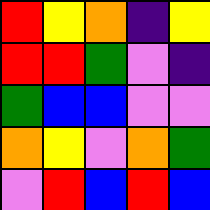[["red", "yellow", "orange", "indigo", "yellow"], ["red", "red", "green", "violet", "indigo"], ["green", "blue", "blue", "violet", "violet"], ["orange", "yellow", "violet", "orange", "green"], ["violet", "red", "blue", "red", "blue"]]